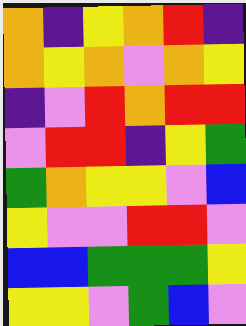[["orange", "indigo", "yellow", "orange", "red", "indigo"], ["orange", "yellow", "orange", "violet", "orange", "yellow"], ["indigo", "violet", "red", "orange", "red", "red"], ["violet", "red", "red", "indigo", "yellow", "green"], ["green", "orange", "yellow", "yellow", "violet", "blue"], ["yellow", "violet", "violet", "red", "red", "violet"], ["blue", "blue", "green", "green", "green", "yellow"], ["yellow", "yellow", "violet", "green", "blue", "violet"]]